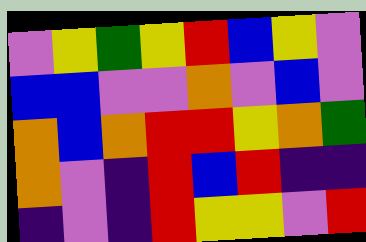[["violet", "yellow", "green", "yellow", "red", "blue", "yellow", "violet"], ["blue", "blue", "violet", "violet", "orange", "violet", "blue", "violet"], ["orange", "blue", "orange", "red", "red", "yellow", "orange", "green"], ["orange", "violet", "indigo", "red", "blue", "red", "indigo", "indigo"], ["indigo", "violet", "indigo", "red", "yellow", "yellow", "violet", "red"]]